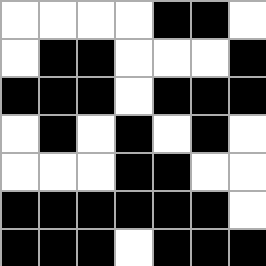[["white", "white", "white", "white", "black", "black", "white"], ["white", "black", "black", "white", "white", "white", "black"], ["black", "black", "black", "white", "black", "black", "black"], ["white", "black", "white", "black", "white", "black", "white"], ["white", "white", "white", "black", "black", "white", "white"], ["black", "black", "black", "black", "black", "black", "white"], ["black", "black", "black", "white", "black", "black", "black"]]